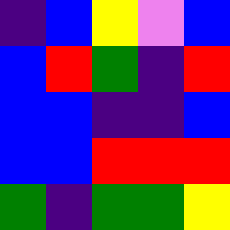[["indigo", "blue", "yellow", "violet", "blue"], ["blue", "red", "green", "indigo", "red"], ["blue", "blue", "indigo", "indigo", "blue"], ["blue", "blue", "red", "red", "red"], ["green", "indigo", "green", "green", "yellow"]]